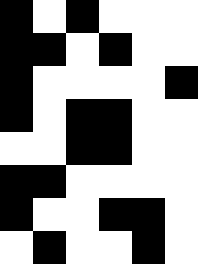[["black", "white", "black", "white", "white", "white"], ["black", "black", "white", "black", "white", "white"], ["black", "white", "white", "white", "white", "black"], ["black", "white", "black", "black", "white", "white"], ["white", "white", "black", "black", "white", "white"], ["black", "black", "white", "white", "white", "white"], ["black", "white", "white", "black", "black", "white"], ["white", "black", "white", "white", "black", "white"]]